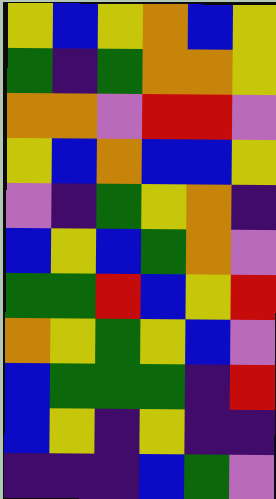[["yellow", "blue", "yellow", "orange", "blue", "yellow"], ["green", "indigo", "green", "orange", "orange", "yellow"], ["orange", "orange", "violet", "red", "red", "violet"], ["yellow", "blue", "orange", "blue", "blue", "yellow"], ["violet", "indigo", "green", "yellow", "orange", "indigo"], ["blue", "yellow", "blue", "green", "orange", "violet"], ["green", "green", "red", "blue", "yellow", "red"], ["orange", "yellow", "green", "yellow", "blue", "violet"], ["blue", "green", "green", "green", "indigo", "red"], ["blue", "yellow", "indigo", "yellow", "indigo", "indigo"], ["indigo", "indigo", "indigo", "blue", "green", "violet"]]